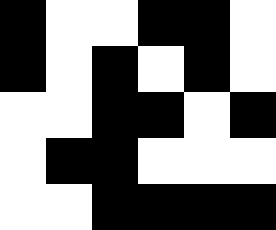[["black", "white", "white", "black", "black", "white"], ["black", "white", "black", "white", "black", "white"], ["white", "white", "black", "black", "white", "black"], ["white", "black", "black", "white", "white", "white"], ["white", "white", "black", "black", "black", "black"]]